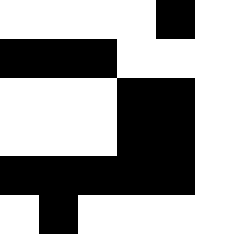[["white", "white", "white", "white", "black", "white"], ["black", "black", "black", "white", "white", "white"], ["white", "white", "white", "black", "black", "white"], ["white", "white", "white", "black", "black", "white"], ["black", "black", "black", "black", "black", "white"], ["white", "black", "white", "white", "white", "white"]]